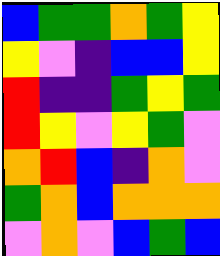[["blue", "green", "green", "orange", "green", "yellow"], ["yellow", "violet", "indigo", "blue", "blue", "yellow"], ["red", "indigo", "indigo", "green", "yellow", "green"], ["red", "yellow", "violet", "yellow", "green", "violet"], ["orange", "red", "blue", "indigo", "orange", "violet"], ["green", "orange", "blue", "orange", "orange", "orange"], ["violet", "orange", "violet", "blue", "green", "blue"]]